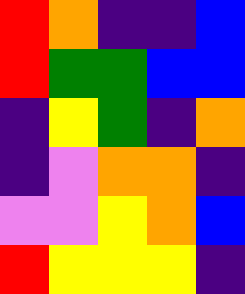[["red", "orange", "indigo", "indigo", "blue"], ["red", "green", "green", "blue", "blue"], ["indigo", "yellow", "green", "indigo", "orange"], ["indigo", "violet", "orange", "orange", "indigo"], ["violet", "violet", "yellow", "orange", "blue"], ["red", "yellow", "yellow", "yellow", "indigo"]]